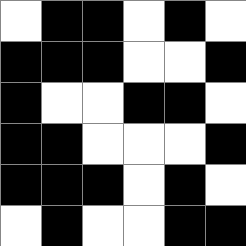[["white", "black", "black", "white", "black", "white"], ["black", "black", "black", "white", "white", "black"], ["black", "white", "white", "black", "black", "white"], ["black", "black", "white", "white", "white", "black"], ["black", "black", "black", "white", "black", "white"], ["white", "black", "white", "white", "black", "black"]]